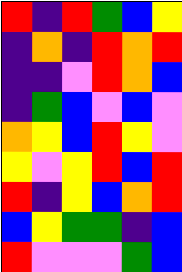[["red", "indigo", "red", "green", "blue", "yellow"], ["indigo", "orange", "indigo", "red", "orange", "red"], ["indigo", "indigo", "violet", "red", "orange", "blue"], ["indigo", "green", "blue", "violet", "blue", "violet"], ["orange", "yellow", "blue", "red", "yellow", "violet"], ["yellow", "violet", "yellow", "red", "blue", "red"], ["red", "indigo", "yellow", "blue", "orange", "red"], ["blue", "yellow", "green", "green", "indigo", "blue"], ["red", "violet", "violet", "violet", "green", "blue"]]